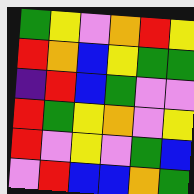[["green", "yellow", "violet", "orange", "red", "yellow"], ["red", "orange", "blue", "yellow", "green", "green"], ["indigo", "red", "blue", "green", "violet", "violet"], ["red", "green", "yellow", "orange", "violet", "yellow"], ["red", "violet", "yellow", "violet", "green", "blue"], ["violet", "red", "blue", "blue", "orange", "green"]]